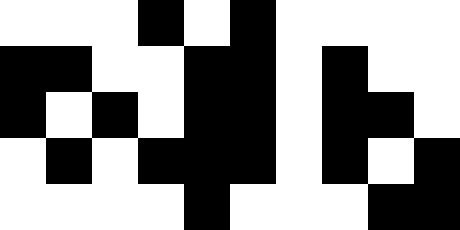[["white", "white", "white", "black", "white", "black", "white", "white", "white", "white"], ["black", "black", "white", "white", "black", "black", "white", "black", "white", "white"], ["black", "white", "black", "white", "black", "black", "white", "black", "black", "white"], ["white", "black", "white", "black", "black", "black", "white", "black", "white", "black"], ["white", "white", "white", "white", "black", "white", "white", "white", "black", "black"]]